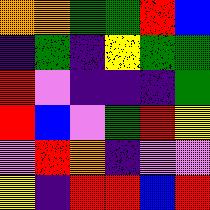[["orange", "orange", "green", "green", "red", "blue"], ["indigo", "green", "indigo", "yellow", "green", "green"], ["red", "violet", "indigo", "indigo", "indigo", "green"], ["red", "blue", "violet", "green", "red", "yellow"], ["violet", "red", "orange", "indigo", "violet", "violet"], ["yellow", "indigo", "red", "red", "blue", "red"]]